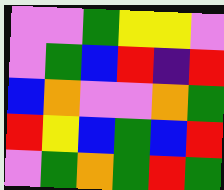[["violet", "violet", "green", "yellow", "yellow", "violet"], ["violet", "green", "blue", "red", "indigo", "red"], ["blue", "orange", "violet", "violet", "orange", "green"], ["red", "yellow", "blue", "green", "blue", "red"], ["violet", "green", "orange", "green", "red", "green"]]